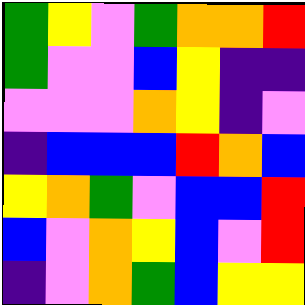[["green", "yellow", "violet", "green", "orange", "orange", "red"], ["green", "violet", "violet", "blue", "yellow", "indigo", "indigo"], ["violet", "violet", "violet", "orange", "yellow", "indigo", "violet"], ["indigo", "blue", "blue", "blue", "red", "orange", "blue"], ["yellow", "orange", "green", "violet", "blue", "blue", "red"], ["blue", "violet", "orange", "yellow", "blue", "violet", "red"], ["indigo", "violet", "orange", "green", "blue", "yellow", "yellow"]]